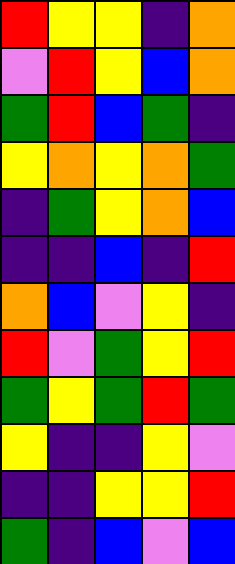[["red", "yellow", "yellow", "indigo", "orange"], ["violet", "red", "yellow", "blue", "orange"], ["green", "red", "blue", "green", "indigo"], ["yellow", "orange", "yellow", "orange", "green"], ["indigo", "green", "yellow", "orange", "blue"], ["indigo", "indigo", "blue", "indigo", "red"], ["orange", "blue", "violet", "yellow", "indigo"], ["red", "violet", "green", "yellow", "red"], ["green", "yellow", "green", "red", "green"], ["yellow", "indigo", "indigo", "yellow", "violet"], ["indigo", "indigo", "yellow", "yellow", "red"], ["green", "indigo", "blue", "violet", "blue"]]